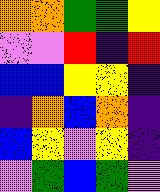[["orange", "orange", "green", "green", "yellow"], ["violet", "violet", "red", "indigo", "red"], ["blue", "blue", "yellow", "yellow", "indigo"], ["indigo", "orange", "blue", "orange", "indigo"], ["blue", "yellow", "violet", "yellow", "indigo"], ["violet", "green", "blue", "green", "violet"]]